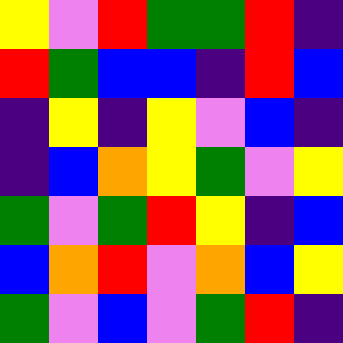[["yellow", "violet", "red", "green", "green", "red", "indigo"], ["red", "green", "blue", "blue", "indigo", "red", "blue"], ["indigo", "yellow", "indigo", "yellow", "violet", "blue", "indigo"], ["indigo", "blue", "orange", "yellow", "green", "violet", "yellow"], ["green", "violet", "green", "red", "yellow", "indigo", "blue"], ["blue", "orange", "red", "violet", "orange", "blue", "yellow"], ["green", "violet", "blue", "violet", "green", "red", "indigo"]]